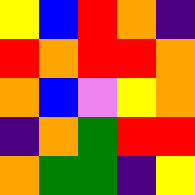[["yellow", "blue", "red", "orange", "indigo"], ["red", "orange", "red", "red", "orange"], ["orange", "blue", "violet", "yellow", "orange"], ["indigo", "orange", "green", "red", "red"], ["orange", "green", "green", "indigo", "yellow"]]